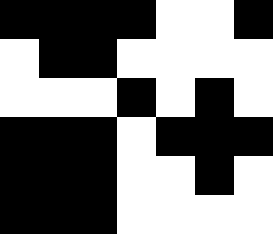[["black", "black", "black", "black", "white", "white", "black"], ["white", "black", "black", "white", "white", "white", "white"], ["white", "white", "white", "black", "white", "black", "white"], ["black", "black", "black", "white", "black", "black", "black"], ["black", "black", "black", "white", "white", "black", "white"], ["black", "black", "black", "white", "white", "white", "white"]]